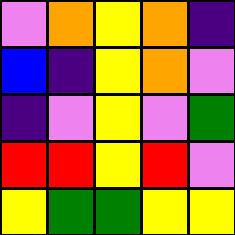[["violet", "orange", "yellow", "orange", "indigo"], ["blue", "indigo", "yellow", "orange", "violet"], ["indigo", "violet", "yellow", "violet", "green"], ["red", "red", "yellow", "red", "violet"], ["yellow", "green", "green", "yellow", "yellow"]]